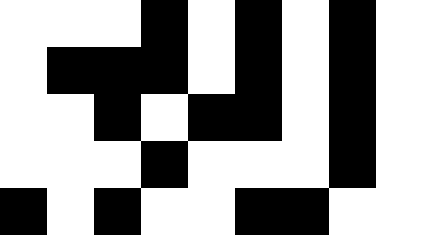[["white", "white", "white", "black", "white", "black", "white", "black", "white"], ["white", "black", "black", "black", "white", "black", "white", "black", "white"], ["white", "white", "black", "white", "black", "black", "white", "black", "white"], ["white", "white", "white", "black", "white", "white", "white", "black", "white"], ["black", "white", "black", "white", "white", "black", "black", "white", "white"]]